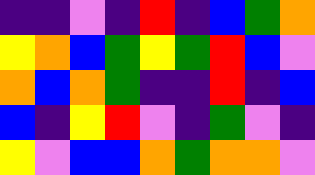[["indigo", "indigo", "violet", "indigo", "red", "indigo", "blue", "green", "orange"], ["yellow", "orange", "blue", "green", "yellow", "green", "red", "blue", "violet"], ["orange", "blue", "orange", "green", "indigo", "indigo", "red", "indigo", "blue"], ["blue", "indigo", "yellow", "red", "violet", "indigo", "green", "violet", "indigo"], ["yellow", "violet", "blue", "blue", "orange", "green", "orange", "orange", "violet"]]